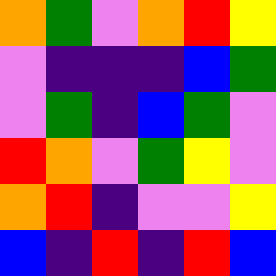[["orange", "green", "violet", "orange", "red", "yellow"], ["violet", "indigo", "indigo", "indigo", "blue", "green"], ["violet", "green", "indigo", "blue", "green", "violet"], ["red", "orange", "violet", "green", "yellow", "violet"], ["orange", "red", "indigo", "violet", "violet", "yellow"], ["blue", "indigo", "red", "indigo", "red", "blue"]]